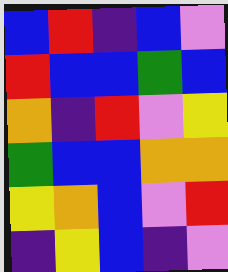[["blue", "red", "indigo", "blue", "violet"], ["red", "blue", "blue", "green", "blue"], ["orange", "indigo", "red", "violet", "yellow"], ["green", "blue", "blue", "orange", "orange"], ["yellow", "orange", "blue", "violet", "red"], ["indigo", "yellow", "blue", "indigo", "violet"]]